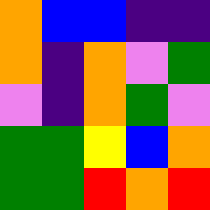[["orange", "blue", "blue", "indigo", "indigo"], ["orange", "indigo", "orange", "violet", "green"], ["violet", "indigo", "orange", "green", "violet"], ["green", "green", "yellow", "blue", "orange"], ["green", "green", "red", "orange", "red"]]